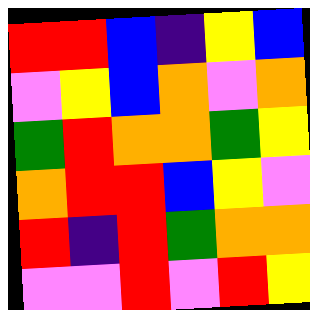[["red", "red", "blue", "indigo", "yellow", "blue"], ["violet", "yellow", "blue", "orange", "violet", "orange"], ["green", "red", "orange", "orange", "green", "yellow"], ["orange", "red", "red", "blue", "yellow", "violet"], ["red", "indigo", "red", "green", "orange", "orange"], ["violet", "violet", "red", "violet", "red", "yellow"]]